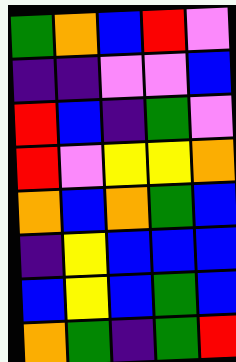[["green", "orange", "blue", "red", "violet"], ["indigo", "indigo", "violet", "violet", "blue"], ["red", "blue", "indigo", "green", "violet"], ["red", "violet", "yellow", "yellow", "orange"], ["orange", "blue", "orange", "green", "blue"], ["indigo", "yellow", "blue", "blue", "blue"], ["blue", "yellow", "blue", "green", "blue"], ["orange", "green", "indigo", "green", "red"]]